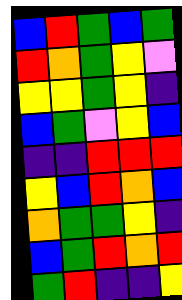[["blue", "red", "green", "blue", "green"], ["red", "orange", "green", "yellow", "violet"], ["yellow", "yellow", "green", "yellow", "indigo"], ["blue", "green", "violet", "yellow", "blue"], ["indigo", "indigo", "red", "red", "red"], ["yellow", "blue", "red", "orange", "blue"], ["orange", "green", "green", "yellow", "indigo"], ["blue", "green", "red", "orange", "red"], ["green", "red", "indigo", "indigo", "yellow"]]